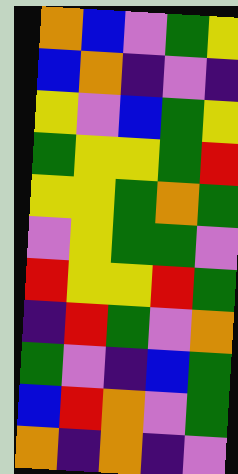[["orange", "blue", "violet", "green", "yellow"], ["blue", "orange", "indigo", "violet", "indigo"], ["yellow", "violet", "blue", "green", "yellow"], ["green", "yellow", "yellow", "green", "red"], ["yellow", "yellow", "green", "orange", "green"], ["violet", "yellow", "green", "green", "violet"], ["red", "yellow", "yellow", "red", "green"], ["indigo", "red", "green", "violet", "orange"], ["green", "violet", "indigo", "blue", "green"], ["blue", "red", "orange", "violet", "green"], ["orange", "indigo", "orange", "indigo", "violet"]]